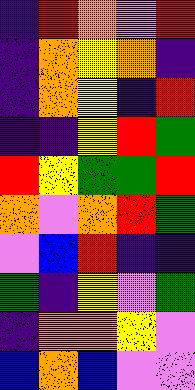[["indigo", "red", "orange", "violet", "red"], ["indigo", "orange", "yellow", "orange", "indigo"], ["indigo", "orange", "yellow", "indigo", "red"], ["indigo", "indigo", "yellow", "red", "green"], ["red", "yellow", "green", "green", "red"], ["orange", "violet", "orange", "red", "green"], ["violet", "blue", "red", "indigo", "indigo"], ["green", "indigo", "yellow", "violet", "green"], ["indigo", "orange", "orange", "yellow", "violet"], ["blue", "orange", "blue", "violet", "violet"]]